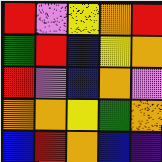[["red", "violet", "yellow", "orange", "red"], ["green", "red", "blue", "yellow", "orange"], ["red", "violet", "blue", "orange", "violet"], ["orange", "orange", "yellow", "green", "orange"], ["blue", "red", "orange", "blue", "indigo"]]